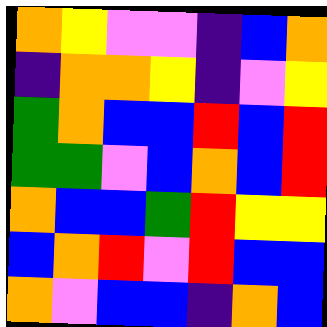[["orange", "yellow", "violet", "violet", "indigo", "blue", "orange"], ["indigo", "orange", "orange", "yellow", "indigo", "violet", "yellow"], ["green", "orange", "blue", "blue", "red", "blue", "red"], ["green", "green", "violet", "blue", "orange", "blue", "red"], ["orange", "blue", "blue", "green", "red", "yellow", "yellow"], ["blue", "orange", "red", "violet", "red", "blue", "blue"], ["orange", "violet", "blue", "blue", "indigo", "orange", "blue"]]